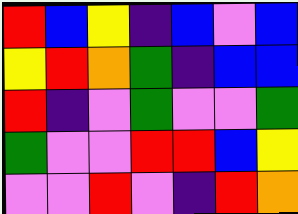[["red", "blue", "yellow", "indigo", "blue", "violet", "blue"], ["yellow", "red", "orange", "green", "indigo", "blue", "blue"], ["red", "indigo", "violet", "green", "violet", "violet", "green"], ["green", "violet", "violet", "red", "red", "blue", "yellow"], ["violet", "violet", "red", "violet", "indigo", "red", "orange"]]